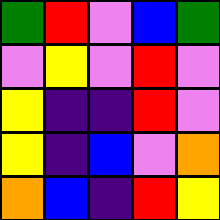[["green", "red", "violet", "blue", "green"], ["violet", "yellow", "violet", "red", "violet"], ["yellow", "indigo", "indigo", "red", "violet"], ["yellow", "indigo", "blue", "violet", "orange"], ["orange", "blue", "indigo", "red", "yellow"]]